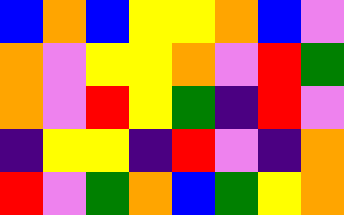[["blue", "orange", "blue", "yellow", "yellow", "orange", "blue", "violet"], ["orange", "violet", "yellow", "yellow", "orange", "violet", "red", "green"], ["orange", "violet", "red", "yellow", "green", "indigo", "red", "violet"], ["indigo", "yellow", "yellow", "indigo", "red", "violet", "indigo", "orange"], ["red", "violet", "green", "orange", "blue", "green", "yellow", "orange"]]